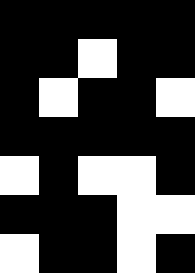[["black", "black", "black", "black", "black"], ["black", "black", "white", "black", "black"], ["black", "white", "black", "black", "white"], ["black", "black", "black", "black", "black"], ["white", "black", "white", "white", "black"], ["black", "black", "black", "white", "white"], ["white", "black", "black", "white", "black"]]